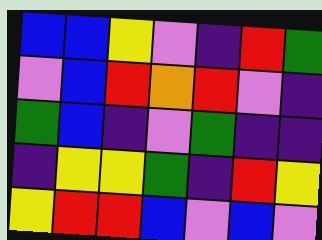[["blue", "blue", "yellow", "violet", "indigo", "red", "green"], ["violet", "blue", "red", "orange", "red", "violet", "indigo"], ["green", "blue", "indigo", "violet", "green", "indigo", "indigo"], ["indigo", "yellow", "yellow", "green", "indigo", "red", "yellow"], ["yellow", "red", "red", "blue", "violet", "blue", "violet"]]